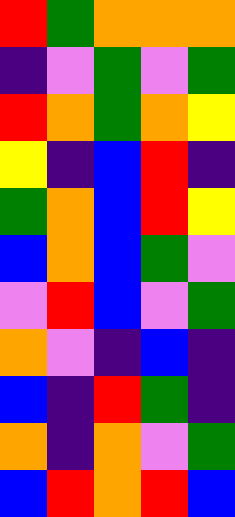[["red", "green", "orange", "orange", "orange"], ["indigo", "violet", "green", "violet", "green"], ["red", "orange", "green", "orange", "yellow"], ["yellow", "indigo", "blue", "red", "indigo"], ["green", "orange", "blue", "red", "yellow"], ["blue", "orange", "blue", "green", "violet"], ["violet", "red", "blue", "violet", "green"], ["orange", "violet", "indigo", "blue", "indigo"], ["blue", "indigo", "red", "green", "indigo"], ["orange", "indigo", "orange", "violet", "green"], ["blue", "red", "orange", "red", "blue"]]